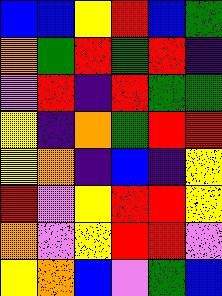[["blue", "blue", "yellow", "red", "blue", "green"], ["orange", "green", "red", "green", "red", "indigo"], ["violet", "red", "indigo", "red", "green", "green"], ["yellow", "indigo", "orange", "green", "red", "red"], ["yellow", "orange", "indigo", "blue", "indigo", "yellow"], ["red", "violet", "yellow", "red", "red", "yellow"], ["orange", "violet", "yellow", "red", "red", "violet"], ["yellow", "orange", "blue", "violet", "green", "blue"]]